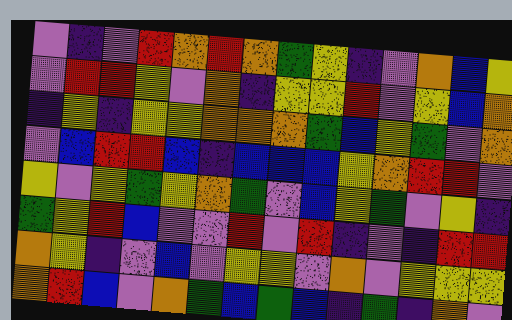[["violet", "indigo", "violet", "red", "orange", "red", "orange", "green", "yellow", "indigo", "violet", "orange", "blue", "yellow"], ["violet", "red", "red", "yellow", "violet", "orange", "indigo", "yellow", "yellow", "red", "violet", "yellow", "blue", "orange"], ["indigo", "yellow", "indigo", "yellow", "yellow", "orange", "orange", "orange", "green", "blue", "yellow", "green", "violet", "orange"], ["violet", "blue", "red", "red", "blue", "indigo", "blue", "blue", "blue", "yellow", "orange", "red", "red", "violet"], ["yellow", "violet", "yellow", "green", "yellow", "orange", "green", "violet", "blue", "yellow", "green", "violet", "yellow", "indigo"], ["green", "yellow", "red", "blue", "violet", "violet", "red", "violet", "red", "indigo", "violet", "indigo", "red", "red"], ["orange", "yellow", "indigo", "violet", "blue", "violet", "yellow", "yellow", "violet", "orange", "violet", "yellow", "yellow", "yellow"], ["orange", "red", "blue", "violet", "orange", "green", "blue", "green", "blue", "indigo", "green", "indigo", "orange", "violet"]]